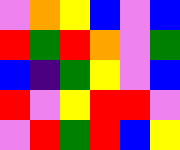[["violet", "orange", "yellow", "blue", "violet", "blue"], ["red", "green", "red", "orange", "violet", "green"], ["blue", "indigo", "green", "yellow", "violet", "blue"], ["red", "violet", "yellow", "red", "red", "violet"], ["violet", "red", "green", "red", "blue", "yellow"]]